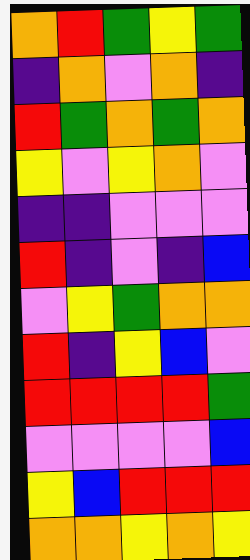[["orange", "red", "green", "yellow", "green"], ["indigo", "orange", "violet", "orange", "indigo"], ["red", "green", "orange", "green", "orange"], ["yellow", "violet", "yellow", "orange", "violet"], ["indigo", "indigo", "violet", "violet", "violet"], ["red", "indigo", "violet", "indigo", "blue"], ["violet", "yellow", "green", "orange", "orange"], ["red", "indigo", "yellow", "blue", "violet"], ["red", "red", "red", "red", "green"], ["violet", "violet", "violet", "violet", "blue"], ["yellow", "blue", "red", "red", "red"], ["orange", "orange", "yellow", "orange", "yellow"]]